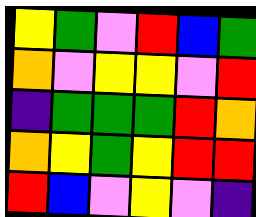[["yellow", "green", "violet", "red", "blue", "green"], ["orange", "violet", "yellow", "yellow", "violet", "red"], ["indigo", "green", "green", "green", "red", "orange"], ["orange", "yellow", "green", "yellow", "red", "red"], ["red", "blue", "violet", "yellow", "violet", "indigo"]]